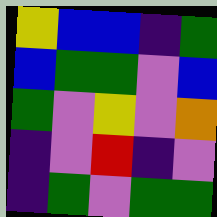[["yellow", "blue", "blue", "indigo", "green"], ["blue", "green", "green", "violet", "blue"], ["green", "violet", "yellow", "violet", "orange"], ["indigo", "violet", "red", "indigo", "violet"], ["indigo", "green", "violet", "green", "green"]]